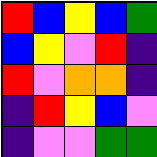[["red", "blue", "yellow", "blue", "green"], ["blue", "yellow", "violet", "red", "indigo"], ["red", "violet", "orange", "orange", "indigo"], ["indigo", "red", "yellow", "blue", "violet"], ["indigo", "violet", "violet", "green", "green"]]